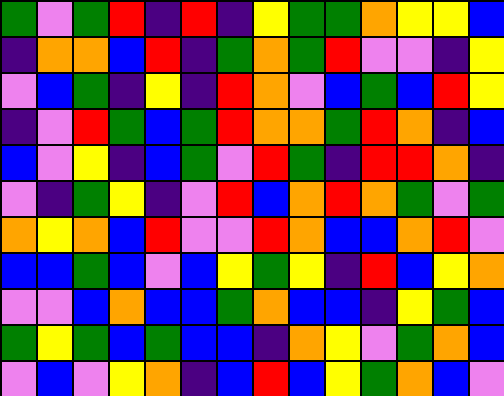[["green", "violet", "green", "red", "indigo", "red", "indigo", "yellow", "green", "green", "orange", "yellow", "yellow", "blue"], ["indigo", "orange", "orange", "blue", "red", "indigo", "green", "orange", "green", "red", "violet", "violet", "indigo", "yellow"], ["violet", "blue", "green", "indigo", "yellow", "indigo", "red", "orange", "violet", "blue", "green", "blue", "red", "yellow"], ["indigo", "violet", "red", "green", "blue", "green", "red", "orange", "orange", "green", "red", "orange", "indigo", "blue"], ["blue", "violet", "yellow", "indigo", "blue", "green", "violet", "red", "green", "indigo", "red", "red", "orange", "indigo"], ["violet", "indigo", "green", "yellow", "indigo", "violet", "red", "blue", "orange", "red", "orange", "green", "violet", "green"], ["orange", "yellow", "orange", "blue", "red", "violet", "violet", "red", "orange", "blue", "blue", "orange", "red", "violet"], ["blue", "blue", "green", "blue", "violet", "blue", "yellow", "green", "yellow", "indigo", "red", "blue", "yellow", "orange"], ["violet", "violet", "blue", "orange", "blue", "blue", "green", "orange", "blue", "blue", "indigo", "yellow", "green", "blue"], ["green", "yellow", "green", "blue", "green", "blue", "blue", "indigo", "orange", "yellow", "violet", "green", "orange", "blue"], ["violet", "blue", "violet", "yellow", "orange", "indigo", "blue", "red", "blue", "yellow", "green", "orange", "blue", "violet"]]